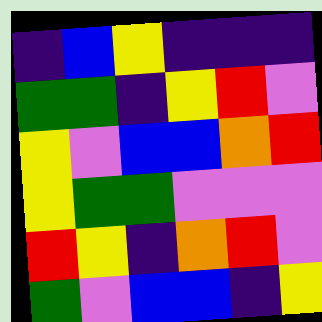[["indigo", "blue", "yellow", "indigo", "indigo", "indigo"], ["green", "green", "indigo", "yellow", "red", "violet"], ["yellow", "violet", "blue", "blue", "orange", "red"], ["yellow", "green", "green", "violet", "violet", "violet"], ["red", "yellow", "indigo", "orange", "red", "violet"], ["green", "violet", "blue", "blue", "indigo", "yellow"]]